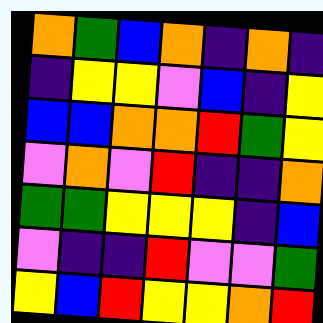[["orange", "green", "blue", "orange", "indigo", "orange", "indigo"], ["indigo", "yellow", "yellow", "violet", "blue", "indigo", "yellow"], ["blue", "blue", "orange", "orange", "red", "green", "yellow"], ["violet", "orange", "violet", "red", "indigo", "indigo", "orange"], ["green", "green", "yellow", "yellow", "yellow", "indigo", "blue"], ["violet", "indigo", "indigo", "red", "violet", "violet", "green"], ["yellow", "blue", "red", "yellow", "yellow", "orange", "red"]]